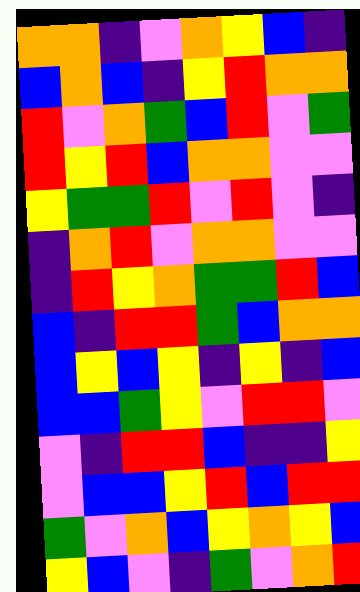[["orange", "orange", "indigo", "violet", "orange", "yellow", "blue", "indigo"], ["blue", "orange", "blue", "indigo", "yellow", "red", "orange", "orange"], ["red", "violet", "orange", "green", "blue", "red", "violet", "green"], ["red", "yellow", "red", "blue", "orange", "orange", "violet", "violet"], ["yellow", "green", "green", "red", "violet", "red", "violet", "indigo"], ["indigo", "orange", "red", "violet", "orange", "orange", "violet", "violet"], ["indigo", "red", "yellow", "orange", "green", "green", "red", "blue"], ["blue", "indigo", "red", "red", "green", "blue", "orange", "orange"], ["blue", "yellow", "blue", "yellow", "indigo", "yellow", "indigo", "blue"], ["blue", "blue", "green", "yellow", "violet", "red", "red", "violet"], ["violet", "indigo", "red", "red", "blue", "indigo", "indigo", "yellow"], ["violet", "blue", "blue", "yellow", "red", "blue", "red", "red"], ["green", "violet", "orange", "blue", "yellow", "orange", "yellow", "blue"], ["yellow", "blue", "violet", "indigo", "green", "violet", "orange", "red"]]